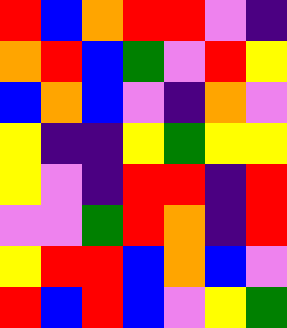[["red", "blue", "orange", "red", "red", "violet", "indigo"], ["orange", "red", "blue", "green", "violet", "red", "yellow"], ["blue", "orange", "blue", "violet", "indigo", "orange", "violet"], ["yellow", "indigo", "indigo", "yellow", "green", "yellow", "yellow"], ["yellow", "violet", "indigo", "red", "red", "indigo", "red"], ["violet", "violet", "green", "red", "orange", "indigo", "red"], ["yellow", "red", "red", "blue", "orange", "blue", "violet"], ["red", "blue", "red", "blue", "violet", "yellow", "green"]]